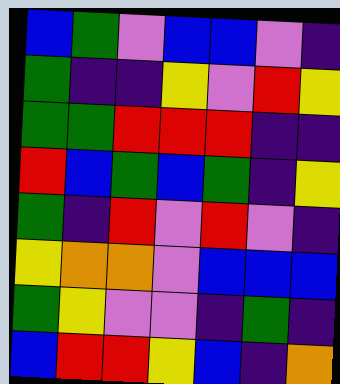[["blue", "green", "violet", "blue", "blue", "violet", "indigo"], ["green", "indigo", "indigo", "yellow", "violet", "red", "yellow"], ["green", "green", "red", "red", "red", "indigo", "indigo"], ["red", "blue", "green", "blue", "green", "indigo", "yellow"], ["green", "indigo", "red", "violet", "red", "violet", "indigo"], ["yellow", "orange", "orange", "violet", "blue", "blue", "blue"], ["green", "yellow", "violet", "violet", "indigo", "green", "indigo"], ["blue", "red", "red", "yellow", "blue", "indigo", "orange"]]